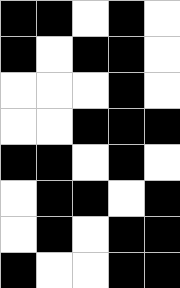[["black", "black", "white", "black", "white"], ["black", "white", "black", "black", "white"], ["white", "white", "white", "black", "white"], ["white", "white", "black", "black", "black"], ["black", "black", "white", "black", "white"], ["white", "black", "black", "white", "black"], ["white", "black", "white", "black", "black"], ["black", "white", "white", "black", "black"]]